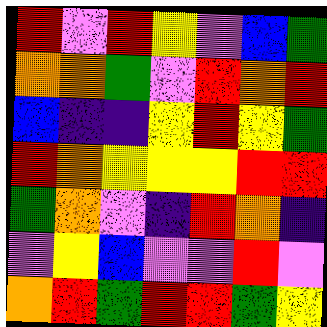[["red", "violet", "red", "yellow", "violet", "blue", "green"], ["orange", "orange", "green", "violet", "red", "orange", "red"], ["blue", "indigo", "indigo", "yellow", "red", "yellow", "green"], ["red", "orange", "yellow", "yellow", "yellow", "red", "red"], ["green", "orange", "violet", "indigo", "red", "orange", "indigo"], ["violet", "yellow", "blue", "violet", "violet", "red", "violet"], ["orange", "red", "green", "red", "red", "green", "yellow"]]